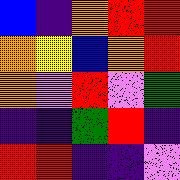[["blue", "indigo", "orange", "red", "red"], ["orange", "yellow", "blue", "orange", "red"], ["orange", "violet", "red", "violet", "green"], ["indigo", "indigo", "green", "red", "indigo"], ["red", "red", "indigo", "indigo", "violet"]]